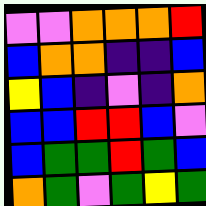[["violet", "violet", "orange", "orange", "orange", "red"], ["blue", "orange", "orange", "indigo", "indigo", "blue"], ["yellow", "blue", "indigo", "violet", "indigo", "orange"], ["blue", "blue", "red", "red", "blue", "violet"], ["blue", "green", "green", "red", "green", "blue"], ["orange", "green", "violet", "green", "yellow", "green"]]